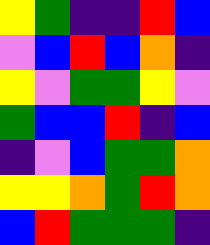[["yellow", "green", "indigo", "indigo", "red", "blue"], ["violet", "blue", "red", "blue", "orange", "indigo"], ["yellow", "violet", "green", "green", "yellow", "violet"], ["green", "blue", "blue", "red", "indigo", "blue"], ["indigo", "violet", "blue", "green", "green", "orange"], ["yellow", "yellow", "orange", "green", "red", "orange"], ["blue", "red", "green", "green", "green", "indigo"]]